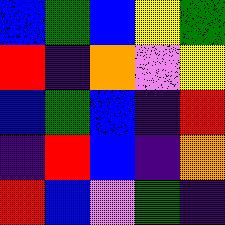[["blue", "green", "blue", "yellow", "green"], ["red", "indigo", "orange", "violet", "yellow"], ["blue", "green", "blue", "indigo", "red"], ["indigo", "red", "blue", "indigo", "orange"], ["red", "blue", "violet", "green", "indigo"]]